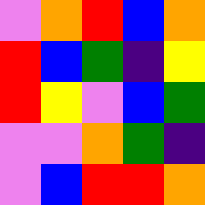[["violet", "orange", "red", "blue", "orange"], ["red", "blue", "green", "indigo", "yellow"], ["red", "yellow", "violet", "blue", "green"], ["violet", "violet", "orange", "green", "indigo"], ["violet", "blue", "red", "red", "orange"]]